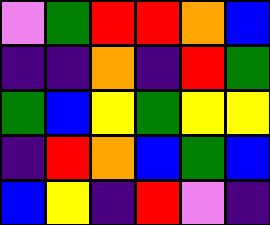[["violet", "green", "red", "red", "orange", "blue"], ["indigo", "indigo", "orange", "indigo", "red", "green"], ["green", "blue", "yellow", "green", "yellow", "yellow"], ["indigo", "red", "orange", "blue", "green", "blue"], ["blue", "yellow", "indigo", "red", "violet", "indigo"]]